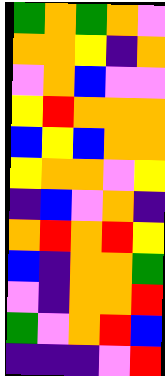[["green", "orange", "green", "orange", "violet"], ["orange", "orange", "yellow", "indigo", "orange"], ["violet", "orange", "blue", "violet", "violet"], ["yellow", "red", "orange", "orange", "orange"], ["blue", "yellow", "blue", "orange", "orange"], ["yellow", "orange", "orange", "violet", "yellow"], ["indigo", "blue", "violet", "orange", "indigo"], ["orange", "red", "orange", "red", "yellow"], ["blue", "indigo", "orange", "orange", "green"], ["violet", "indigo", "orange", "orange", "red"], ["green", "violet", "orange", "red", "blue"], ["indigo", "indigo", "indigo", "violet", "red"]]